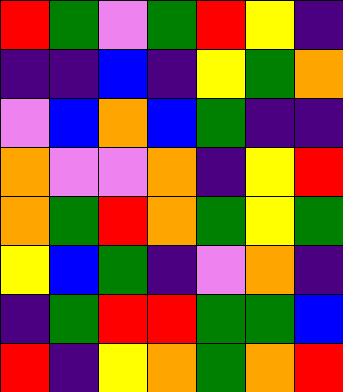[["red", "green", "violet", "green", "red", "yellow", "indigo"], ["indigo", "indigo", "blue", "indigo", "yellow", "green", "orange"], ["violet", "blue", "orange", "blue", "green", "indigo", "indigo"], ["orange", "violet", "violet", "orange", "indigo", "yellow", "red"], ["orange", "green", "red", "orange", "green", "yellow", "green"], ["yellow", "blue", "green", "indigo", "violet", "orange", "indigo"], ["indigo", "green", "red", "red", "green", "green", "blue"], ["red", "indigo", "yellow", "orange", "green", "orange", "red"]]